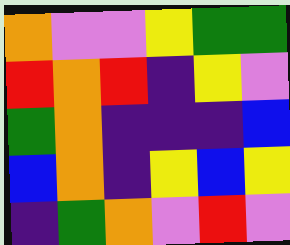[["orange", "violet", "violet", "yellow", "green", "green"], ["red", "orange", "red", "indigo", "yellow", "violet"], ["green", "orange", "indigo", "indigo", "indigo", "blue"], ["blue", "orange", "indigo", "yellow", "blue", "yellow"], ["indigo", "green", "orange", "violet", "red", "violet"]]